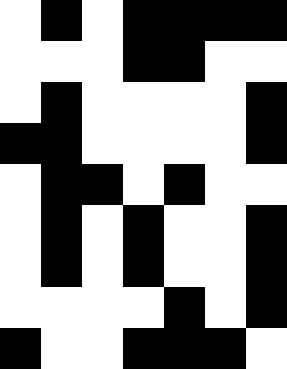[["white", "black", "white", "black", "black", "black", "black"], ["white", "white", "white", "black", "black", "white", "white"], ["white", "black", "white", "white", "white", "white", "black"], ["black", "black", "white", "white", "white", "white", "black"], ["white", "black", "black", "white", "black", "white", "white"], ["white", "black", "white", "black", "white", "white", "black"], ["white", "black", "white", "black", "white", "white", "black"], ["white", "white", "white", "white", "black", "white", "black"], ["black", "white", "white", "black", "black", "black", "white"]]